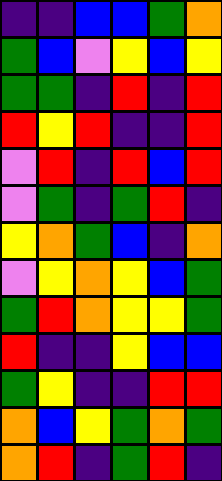[["indigo", "indigo", "blue", "blue", "green", "orange"], ["green", "blue", "violet", "yellow", "blue", "yellow"], ["green", "green", "indigo", "red", "indigo", "red"], ["red", "yellow", "red", "indigo", "indigo", "red"], ["violet", "red", "indigo", "red", "blue", "red"], ["violet", "green", "indigo", "green", "red", "indigo"], ["yellow", "orange", "green", "blue", "indigo", "orange"], ["violet", "yellow", "orange", "yellow", "blue", "green"], ["green", "red", "orange", "yellow", "yellow", "green"], ["red", "indigo", "indigo", "yellow", "blue", "blue"], ["green", "yellow", "indigo", "indigo", "red", "red"], ["orange", "blue", "yellow", "green", "orange", "green"], ["orange", "red", "indigo", "green", "red", "indigo"]]